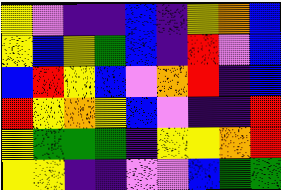[["yellow", "violet", "indigo", "indigo", "blue", "indigo", "yellow", "orange", "blue"], ["yellow", "blue", "yellow", "green", "blue", "indigo", "red", "violet", "blue"], ["blue", "red", "yellow", "blue", "violet", "orange", "red", "indigo", "blue"], ["red", "yellow", "orange", "yellow", "blue", "violet", "indigo", "indigo", "red"], ["yellow", "green", "green", "green", "indigo", "yellow", "yellow", "orange", "red"], ["yellow", "yellow", "indigo", "indigo", "violet", "violet", "blue", "green", "green"]]